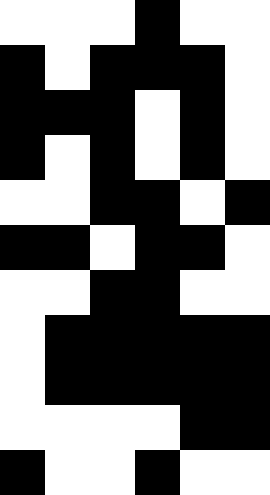[["white", "white", "white", "black", "white", "white"], ["black", "white", "black", "black", "black", "white"], ["black", "black", "black", "white", "black", "white"], ["black", "white", "black", "white", "black", "white"], ["white", "white", "black", "black", "white", "black"], ["black", "black", "white", "black", "black", "white"], ["white", "white", "black", "black", "white", "white"], ["white", "black", "black", "black", "black", "black"], ["white", "black", "black", "black", "black", "black"], ["white", "white", "white", "white", "black", "black"], ["black", "white", "white", "black", "white", "white"]]